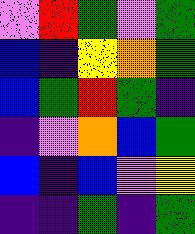[["violet", "red", "green", "violet", "green"], ["blue", "indigo", "yellow", "orange", "green"], ["blue", "green", "red", "green", "indigo"], ["indigo", "violet", "orange", "blue", "green"], ["blue", "indigo", "blue", "violet", "yellow"], ["indigo", "indigo", "green", "indigo", "green"]]